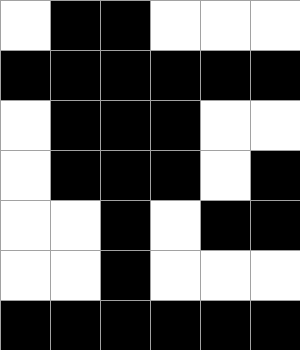[["white", "black", "black", "white", "white", "white"], ["black", "black", "black", "black", "black", "black"], ["white", "black", "black", "black", "white", "white"], ["white", "black", "black", "black", "white", "black"], ["white", "white", "black", "white", "black", "black"], ["white", "white", "black", "white", "white", "white"], ["black", "black", "black", "black", "black", "black"]]